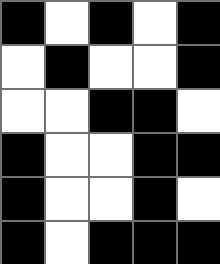[["black", "white", "black", "white", "black"], ["white", "black", "white", "white", "black"], ["white", "white", "black", "black", "white"], ["black", "white", "white", "black", "black"], ["black", "white", "white", "black", "white"], ["black", "white", "black", "black", "black"]]